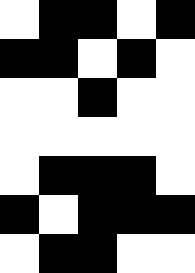[["white", "black", "black", "white", "black"], ["black", "black", "white", "black", "white"], ["white", "white", "black", "white", "white"], ["white", "white", "white", "white", "white"], ["white", "black", "black", "black", "white"], ["black", "white", "black", "black", "black"], ["white", "black", "black", "white", "white"]]